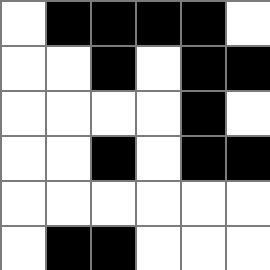[["white", "black", "black", "black", "black", "white"], ["white", "white", "black", "white", "black", "black"], ["white", "white", "white", "white", "black", "white"], ["white", "white", "black", "white", "black", "black"], ["white", "white", "white", "white", "white", "white"], ["white", "black", "black", "white", "white", "white"]]